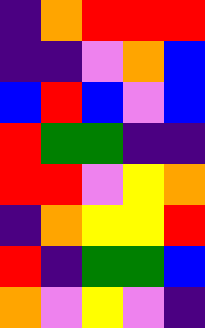[["indigo", "orange", "red", "red", "red"], ["indigo", "indigo", "violet", "orange", "blue"], ["blue", "red", "blue", "violet", "blue"], ["red", "green", "green", "indigo", "indigo"], ["red", "red", "violet", "yellow", "orange"], ["indigo", "orange", "yellow", "yellow", "red"], ["red", "indigo", "green", "green", "blue"], ["orange", "violet", "yellow", "violet", "indigo"]]